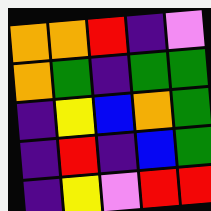[["orange", "orange", "red", "indigo", "violet"], ["orange", "green", "indigo", "green", "green"], ["indigo", "yellow", "blue", "orange", "green"], ["indigo", "red", "indigo", "blue", "green"], ["indigo", "yellow", "violet", "red", "red"]]